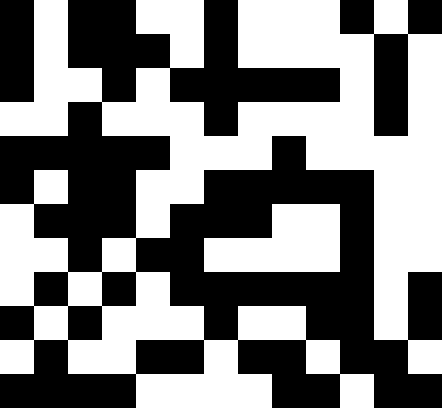[["black", "white", "black", "black", "white", "white", "black", "white", "white", "white", "black", "white", "black"], ["black", "white", "black", "black", "black", "white", "black", "white", "white", "white", "white", "black", "white"], ["black", "white", "white", "black", "white", "black", "black", "black", "black", "black", "white", "black", "white"], ["white", "white", "black", "white", "white", "white", "black", "white", "white", "white", "white", "black", "white"], ["black", "black", "black", "black", "black", "white", "white", "white", "black", "white", "white", "white", "white"], ["black", "white", "black", "black", "white", "white", "black", "black", "black", "black", "black", "white", "white"], ["white", "black", "black", "black", "white", "black", "black", "black", "white", "white", "black", "white", "white"], ["white", "white", "black", "white", "black", "black", "white", "white", "white", "white", "black", "white", "white"], ["white", "black", "white", "black", "white", "black", "black", "black", "black", "black", "black", "white", "black"], ["black", "white", "black", "white", "white", "white", "black", "white", "white", "black", "black", "white", "black"], ["white", "black", "white", "white", "black", "black", "white", "black", "black", "white", "black", "black", "white"], ["black", "black", "black", "black", "white", "white", "white", "white", "black", "black", "white", "black", "black"]]